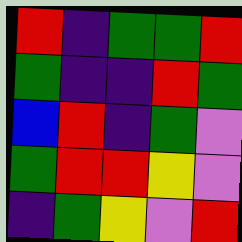[["red", "indigo", "green", "green", "red"], ["green", "indigo", "indigo", "red", "green"], ["blue", "red", "indigo", "green", "violet"], ["green", "red", "red", "yellow", "violet"], ["indigo", "green", "yellow", "violet", "red"]]